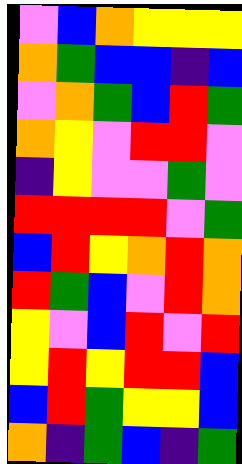[["violet", "blue", "orange", "yellow", "yellow", "yellow"], ["orange", "green", "blue", "blue", "indigo", "blue"], ["violet", "orange", "green", "blue", "red", "green"], ["orange", "yellow", "violet", "red", "red", "violet"], ["indigo", "yellow", "violet", "violet", "green", "violet"], ["red", "red", "red", "red", "violet", "green"], ["blue", "red", "yellow", "orange", "red", "orange"], ["red", "green", "blue", "violet", "red", "orange"], ["yellow", "violet", "blue", "red", "violet", "red"], ["yellow", "red", "yellow", "red", "red", "blue"], ["blue", "red", "green", "yellow", "yellow", "blue"], ["orange", "indigo", "green", "blue", "indigo", "green"]]